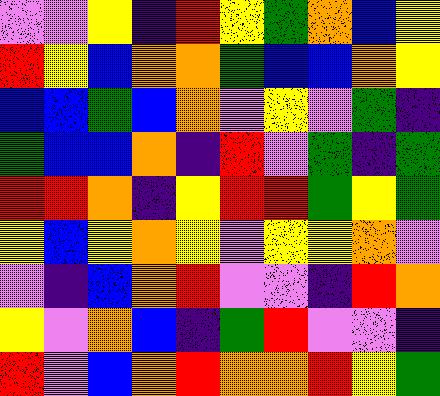[["violet", "violet", "yellow", "indigo", "red", "yellow", "green", "orange", "blue", "yellow"], ["red", "yellow", "blue", "orange", "orange", "green", "blue", "blue", "orange", "yellow"], ["blue", "blue", "green", "blue", "orange", "violet", "yellow", "violet", "green", "indigo"], ["green", "blue", "blue", "orange", "indigo", "red", "violet", "green", "indigo", "green"], ["red", "red", "orange", "indigo", "yellow", "red", "red", "green", "yellow", "green"], ["yellow", "blue", "yellow", "orange", "yellow", "violet", "yellow", "yellow", "orange", "violet"], ["violet", "indigo", "blue", "orange", "red", "violet", "violet", "indigo", "red", "orange"], ["yellow", "violet", "orange", "blue", "indigo", "green", "red", "violet", "violet", "indigo"], ["red", "violet", "blue", "orange", "red", "orange", "orange", "red", "yellow", "green"]]